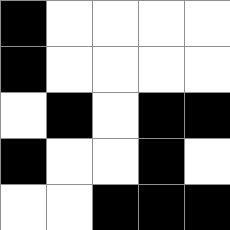[["black", "white", "white", "white", "white"], ["black", "white", "white", "white", "white"], ["white", "black", "white", "black", "black"], ["black", "white", "white", "black", "white"], ["white", "white", "black", "black", "black"]]